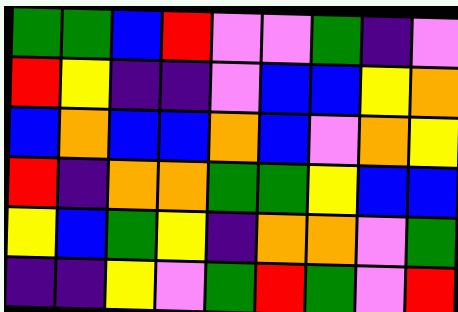[["green", "green", "blue", "red", "violet", "violet", "green", "indigo", "violet"], ["red", "yellow", "indigo", "indigo", "violet", "blue", "blue", "yellow", "orange"], ["blue", "orange", "blue", "blue", "orange", "blue", "violet", "orange", "yellow"], ["red", "indigo", "orange", "orange", "green", "green", "yellow", "blue", "blue"], ["yellow", "blue", "green", "yellow", "indigo", "orange", "orange", "violet", "green"], ["indigo", "indigo", "yellow", "violet", "green", "red", "green", "violet", "red"]]